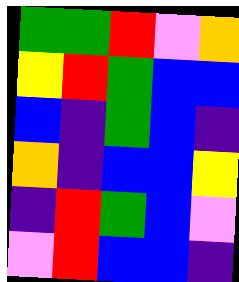[["green", "green", "red", "violet", "orange"], ["yellow", "red", "green", "blue", "blue"], ["blue", "indigo", "green", "blue", "indigo"], ["orange", "indigo", "blue", "blue", "yellow"], ["indigo", "red", "green", "blue", "violet"], ["violet", "red", "blue", "blue", "indigo"]]